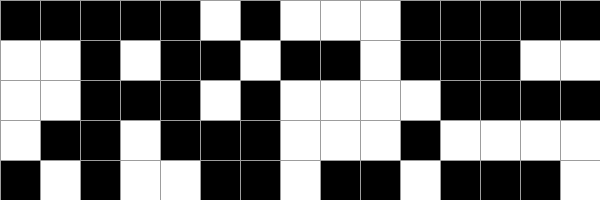[["black", "black", "black", "black", "black", "white", "black", "white", "white", "white", "black", "black", "black", "black", "black"], ["white", "white", "black", "white", "black", "black", "white", "black", "black", "white", "black", "black", "black", "white", "white"], ["white", "white", "black", "black", "black", "white", "black", "white", "white", "white", "white", "black", "black", "black", "black"], ["white", "black", "black", "white", "black", "black", "black", "white", "white", "white", "black", "white", "white", "white", "white"], ["black", "white", "black", "white", "white", "black", "black", "white", "black", "black", "white", "black", "black", "black", "white"]]